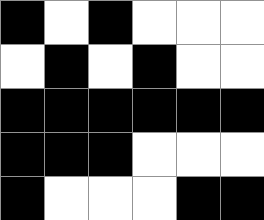[["black", "white", "black", "white", "white", "white"], ["white", "black", "white", "black", "white", "white"], ["black", "black", "black", "black", "black", "black"], ["black", "black", "black", "white", "white", "white"], ["black", "white", "white", "white", "black", "black"]]